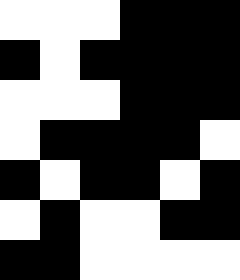[["white", "white", "white", "black", "black", "black"], ["black", "white", "black", "black", "black", "black"], ["white", "white", "white", "black", "black", "black"], ["white", "black", "black", "black", "black", "white"], ["black", "white", "black", "black", "white", "black"], ["white", "black", "white", "white", "black", "black"], ["black", "black", "white", "white", "white", "white"]]